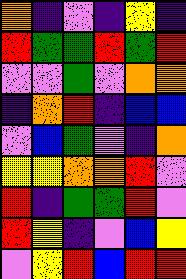[["orange", "indigo", "violet", "indigo", "yellow", "indigo"], ["red", "green", "green", "red", "green", "red"], ["violet", "violet", "green", "violet", "orange", "orange"], ["indigo", "orange", "red", "indigo", "blue", "blue"], ["violet", "blue", "green", "violet", "indigo", "orange"], ["yellow", "yellow", "orange", "orange", "red", "violet"], ["red", "indigo", "green", "green", "red", "violet"], ["red", "yellow", "indigo", "violet", "blue", "yellow"], ["violet", "yellow", "red", "blue", "red", "red"]]